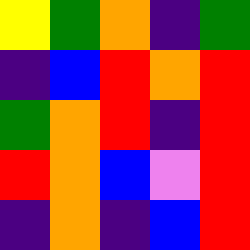[["yellow", "green", "orange", "indigo", "green"], ["indigo", "blue", "red", "orange", "red"], ["green", "orange", "red", "indigo", "red"], ["red", "orange", "blue", "violet", "red"], ["indigo", "orange", "indigo", "blue", "red"]]